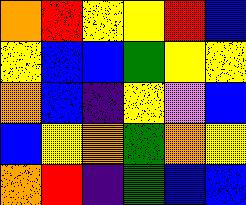[["orange", "red", "yellow", "yellow", "red", "blue"], ["yellow", "blue", "blue", "green", "yellow", "yellow"], ["orange", "blue", "indigo", "yellow", "violet", "blue"], ["blue", "yellow", "orange", "green", "orange", "yellow"], ["orange", "red", "indigo", "green", "blue", "blue"]]